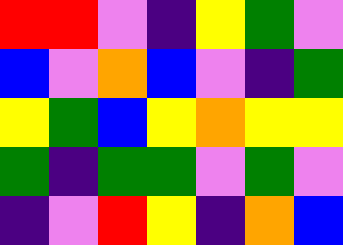[["red", "red", "violet", "indigo", "yellow", "green", "violet"], ["blue", "violet", "orange", "blue", "violet", "indigo", "green"], ["yellow", "green", "blue", "yellow", "orange", "yellow", "yellow"], ["green", "indigo", "green", "green", "violet", "green", "violet"], ["indigo", "violet", "red", "yellow", "indigo", "orange", "blue"]]